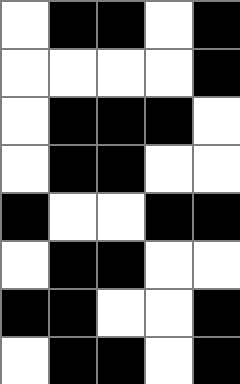[["white", "black", "black", "white", "black"], ["white", "white", "white", "white", "black"], ["white", "black", "black", "black", "white"], ["white", "black", "black", "white", "white"], ["black", "white", "white", "black", "black"], ["white", "black", "black", "white", "white"], ["black", "black", "white", "white", "black"], ["white", "black", "black", "white", "black"]]